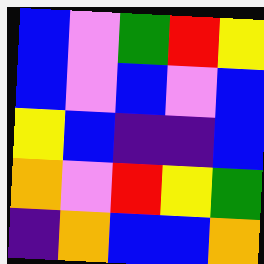[["blue", "violet", "green", "red", "yellow"], ["blue", "violet", "blue", "violet", "blue"], ["yellow", "blue", "indigo", "indigo", "blue"], ["orange", "violet", "red", "yellow", "green"], ["indigo", "orange", "blue", "blue", "orange"]]